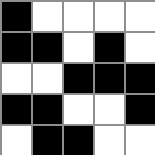[["black", "white", "white", "white", "white"], ["black", "black", "white", "black", "white"], ["white", "white", "black", "black", "black"], ["black", "black", "white", "white", "black"], ["white", "black", "black", "white", "white"]]